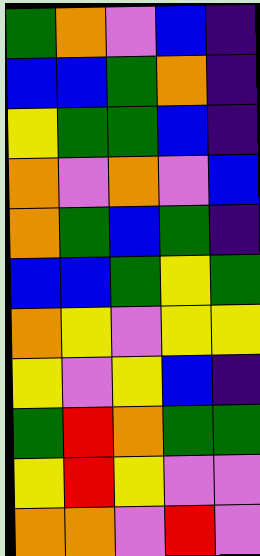[["green", "orange", "violet", "blue", "indigo"], ["blue", "blue", "green", "orange", "indigo"], ["yellow", "green", "green", "blue", "indigo"], ["orange", "violet", "orange", "violet", "blue"], ["orange", "green", "blue", "green", "indigo"], ["blue", "blue", "green", "yellow", "green"], ["orange", "yellow", "violet", "yellow", "yellow"], ["yellow", "violet", "yellow", "blue", "indigo"], ["green", "red", "orange", "green", "green"], ["yellow", "red", "yellow", "violet", "violet"], ["orange", "orange", "violet", "red", "violet"]]